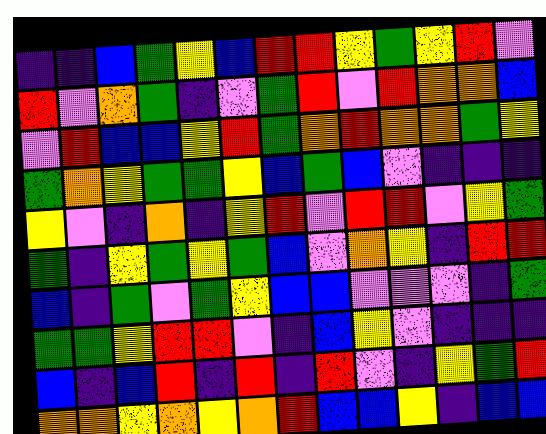[["indigo", "indigo", "blue", "green", "yellow", "blue", "red", "red", "yellow", "green", "yellow", "red", "violet"], ["red", "violet", "orange", "green", "indigo", "violet", "green", "red", "violet", "red", "orange", "orange", "blue"], ["violet", "red", "blue", "blue", "yellow", "red", "green", "orange", "red", "orange", "orange", "green", "yellow"], ["green", "orange", "yellow", "green", "green", "yellow", "blue", "green", "blue", "violet", "indigo", "indigo", "indigo"], ["yellow", "violet", "indigo", "orange", "indigo", "yellow", "red", "violet", "red", "red", "violet", "yellow", "green"], ["green", "indigo", "yellow", "green", "yellow", "green", "blue", "violet", "orange", "yellow", "indigo", "red", "red"], ["blue", "indigo", "green", "violet", "green", "yellow", "blue", "blue", "violet", "violet", "violet", "indigo", "green"], ["green", "green", "yellow", "red", "red", "violet", "indigo", "blue", "yellow", "violet", "indigo", "indigo", "indigo"], ["blue", "indigo", "blue", "red", "indigo", "red", "indigo", "red", "violet", "indigo", "yellow", "green", "red"], ["orange", "orange", "yellow", "orange", "yellow", "orange", "red", "blue", "blue", "yellow", "indigo", "blue", "blue"]]